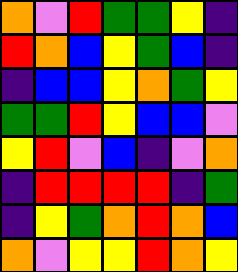[["orange", "violet", "red", "green", "green", "yellow", "indigo"], ["red", "orange", "blue", "yellow", "green", "blue", "indigo"], ["indigo", "blue", "blue", "yellow", "orange", "green", "yellow"], ["green", "green", "red", "yellow", "blue", "blue", "violet"], ["yellow", "red", "violet", "blue", "indigo", "violet", "orange"], ["indigo", "red", "red", "red", "red", "indigo", "green"], ["indigo", "yellow", "green", "orange", "red", "orange", "blue"], ["orange", "violet", "yellow", "yellow", "red", "orange", "yellow"]]